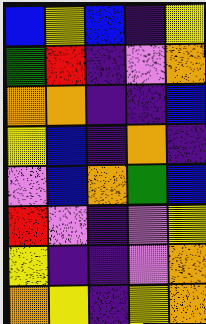[["blue", "yellow", "blue", "indigo", "yellow"], ["green", "red", "indigo", "violet", "orange"], ["orange", "orange", "indigo", "indigo", "blue"], ["yellow", "blue", "indigo", "orange", "indigo"], ["violet", "blue", "orange", "green", "blue"], ["red", "violet", "indigo", "violet", "yellow"], ["yellow", "indigo", "indigo", "violet", "orange"], ["orange", "yellow", "indigo", "yellow", "orange"]]